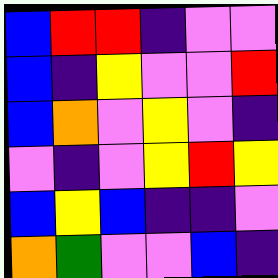[["blue", "red", "red", "indigo", "violet", "violet"], ["blue", "indigo", "yellow", "violet", "violet", "red"], ["blue", "orange", "violet", "yellow", "violet", "indigo"], ["violet", "indigo", "violet", "yellow", "red", "yellow"], ["blue", "yellow", "blue", "indigo", "indigo", "violet"], ["orange", "green", "violet", "violet", "blue", "indigo"]]